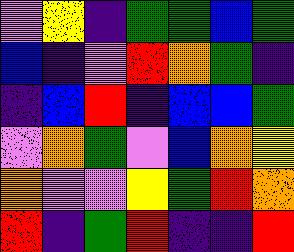[["violet", "yellow", "indigo", "green", "green", "blue", "green"], ["blue", "indigo", "violet", "red", "orange", "green", "indigo"], ["indigo", "blue", "red", "indigo", "blue", "blue", "green"], ["violet", "orange", "green", "violet", "blue", "orange", "yellow"], ["orange", "violet", "violet", "yellow", "green", "red", "orange"], ["red", "indigo", "green", "red", "indigo", "indigo", "red"]]